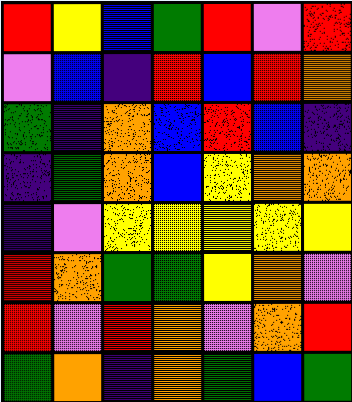[["red", "yellow", "blue", "green", "red", "violet", "red"], ["violet", "blue", "indigo", "red", "blue", "red", "orange"], ["green", "indigo", "orange", "blue", "red", "blue", "indigo"], ["indigo", "green", "orange", "blue", "yellow", "orange", "orange"], ["indigo", "violet", "yellow", "yellow", "yellow", "yellow", "yellow"], ["red", "orange", "green", "green", "yellow", "orange", "violet"], ["red", "violet", "red", "orange", "violet", "orange", "red"], ["green", "orange", "indigo", "orange", "green", "blue", "green"]]